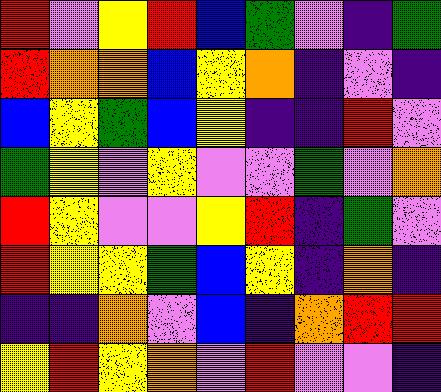[["red", "violet", "yellow", "red", "blue", "green", "violet", "indigo", "green"], ["red", "orange", "orange", "blue", "yellow", "orange", "indigo", "violet", "indigo"], ["blue", "yellow", "green", "blue", "yellow", "indigo", "indigo", "red", "violet"], ["green", "yellow", "violet", "yellow", "violet", "violet", "green", "violet", "orange"], ["red", "yellow", "violet", "violet", "yellow", "red", "indigo", "green", "violet"], ["red", "yellow", "yellow", "green", "blue", "yellow", "indigo", "orange", "indigo"], ["indigo", "indigo", "orange", "violet", "blue", "indigo", "orange", "red", "red"], ["yellow", "red", "yellow", "orange", "violet", "red", "violet", "violet", "indigo"]]